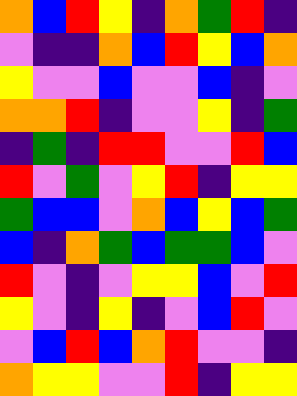[["orange", "blue", "red", "yellow", "indigo", "orange", "green", "red", "indigo"], ["violet", "indigo", "indigo", "orange", "blue", "red", "yellow", "blue", "orange"], ["yellow", "violet", "violet", "blue", "violet", "violet", "blue", "indigo", "violet"], ["orange", "orange", "red", "indigo", "violet", "violet", "yellow", "indigo", "green"], ["indigo", "green", "indigo", "red", "red", "violet", "violet", "red", "blue"], ["red", "violet", "green", "violet", "yellow", "red", "indigo", "yellow", "yellow"], ["green", "blue", "blue", "violet", "orange", "blue", "yellow", "blue", "green"], ["blue", "indigo", "orange", "green", "blue", "green", "green", "blue", "violet"], ["red", "violet", "indigo", "violet", "yellow", "yellow", "blue", "violet", "red"], ["yellow", "violet", "indigo", "yellow", "indigo", "violet", "blue", "red", "violet"], ["violet", "blue", "red", "blue", "orange", "red", "violet", "violet", "indigo"], ["orange", "yellow", "yellow", "violet", "violet", "red", "indigo", "yellow", "yellow"]]